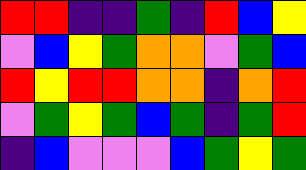[["red", "red", "indigo", "indigo", "green", "indigo", "red", "blue", "yellow"], ["violet", "blue", "yellow", "green", "orange", "orange", "violet", "green", "blue"], ["red", "yellow", "red", "red", "orange", "orange", "indigo", "orange", "red"], ["violet", "green", "yellow", "green", "blue", "green", "indigo", "green", "red"], ["indigo", "blue", "violet", "violet", "violet", "blue", "green", "yellow", "green"]]